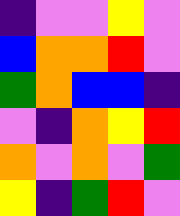[["indigo", "violet", "violet", "yellow", "violet"], ["blue", "orange", "orange", "red", "violet"], ["green", "orange", "blue", "blue", "indigo"], ["violet", "indigo", "orange", "yellow", "red"], ["orange", "violet", "orange", "violet", "green"], ["yellow", "indigo", "green", "red", "violet"]]